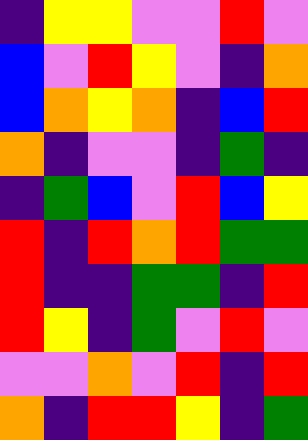[["indigo", "yellow", "yellow", "violet", "violet", "red", "violet"], ["blue", "violet", "red", "yellow", "violet", "indigo", "orange"], ["blue", "orange", "yellow", "orange", "indigo", "blue", "red"], ["orange", "indigo", "violet", "violet", "indigo", "green", "indigo"], ["indigo", "green", "blue", "violet", "red", "blue", "yellow"], ["red", "indigo", "red", "orange", "red", "green", "green"], ["red", "indigo", "indigo", "green", "green", "indigo", "red"], ["red", "yellow", "indigo", "green", "violet", "red", "violet"], ["violet", "violet", "orange", "violet", "red", "indigo", "red"], ["orange", "indigo", "red", "red", "yellow", "indigo", "green"]]